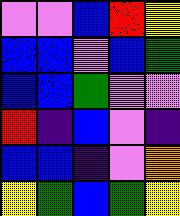[["violet", "violet", "blue", "red", "yellow"], ["blue", "blue", "violet", "blue", "green"], ["blue", "blue", "green", "violet", "violet"], ["red", "indigo", "blue", "violet", "indigo"], ["blue", "blue", "indigo", "violet", "orange"], ["yellow", "green", "blue", "green", "yellow"]]